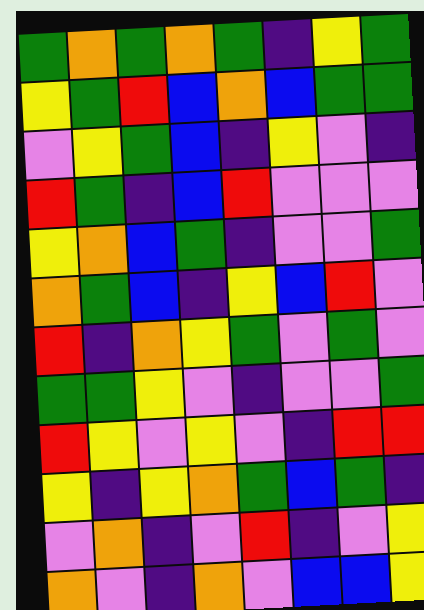[["green", "orange", "green", "orange", "green", "indigo", "yellow", "green"], ["yellow", "green", "red", "blue", "orange", "blue", "green", "green"], ["violet", "yellow", "green", "blue", "indigo", "yellow", "violet", "indigo"], ["red", "green", "indigo", "blue", "red", "violet", "violet", "violet"], ["yellow", "orange", "blue", "green", "indigo", "violet", "violet", "green"], ["orange", "green", "blue", "indigo", "yellow", "blue", "red", "violet"], ["red", "indigo", "orange", "yellow", "green", "violet", "green", "violet"], ["green", "green", "yellow", "violet", "indigo", "violet", "violet", "green"], ["red", "yellow", "violet", "yellow", "violet", "indigo", "red", "red"], ["yellow", "indigo", "yellow", "orange", "green", "blue", "green", "indigo"], ["violet", "orange", "indigo", "violet", "red", "indigo", "violet", "yellow"], ["orange", "violet", "indigo", "orange", "violet", "blue", "blue", "yellow"]]